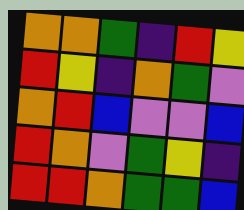[["orange", "orange", "green", "indigo", "red", "yellow"], ["red", "yellow", "indigo", "orange", "green", "violet"], ["orange", "red", "blue", "violet", "violet", "blue"], ["red", "orange", "violet", "green", "yellow", "indigo"], ["red", "red", "orange", "green", "green", "blue"]]